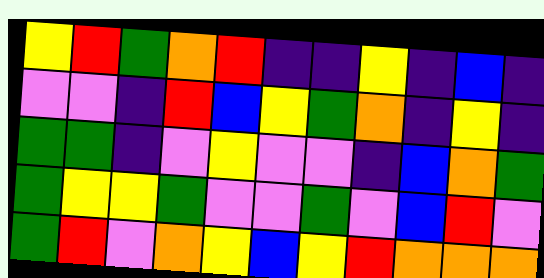[["yellow", "red", "green", "orange", "red", "indigo", "indigo", "yellow", "indigo", "blue", "indigo"], ["violet", "violet", "indigo", "red", "blue", "yellow", "green", "orange", "indigo", "yellow", "indigo"], ["green", "green", "indigo", "violet", "yellow", "violet", "violet", "indigo", "blue", "orange", "green"], ["green", "yellow", "yellow", "green", "violet", "violet", "green", "violet", "blue", "red", "violet"], ["green", "red", "violet", "orange", "yellow", "blue", "yellow", "red", "orange", "orange", "orange"]]